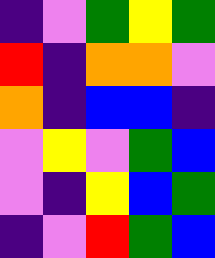[["indigo", "violet", "green", "yellow", "green"], ["red", "indigo", "orange", "orange", "violet"], ["orange", "indigo", "blue", "blue", "indigo"], ["violet", "yellow", "violet", "green", "blue"], ["violet", "indigo", "yellow", "blue", "green"], ["indigo", "violet", "red", "green", "blue"]]